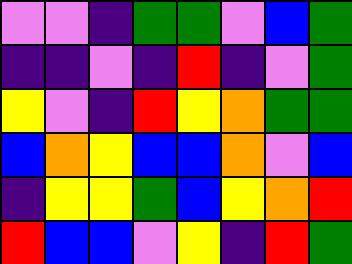[["violet", "violet", "indigo", "green", "green", "violet", "blue", "green"], ["indigo", "indigo", "violet", "indigo", "red", "indigo", "violet", "green"], ["yellow", "violet", "indigo", "red", "yellow", "orange", "green", "green"], ["blue", "orange", "yellow", "blue", "blue", "orange", "violet", "blue"], ["indigo", "yellow", "yellow", "green", "blue", "yellow", "orange", "red"], ["red", "blue", "blue", "violet", "yellow", "indigo", "red", "green"]]